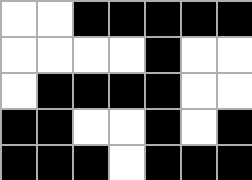[["white", "white", "black", "black", "black", "black", "black"], ["white", "white", "white", "white", "black", "white", "white"], ["white", "black", "black", "black", "black", "white", "white"], ["black", "black", "white", "white", "black", "white", "black"], ["black", "black", "black", "white", "black", "black", "black"]]